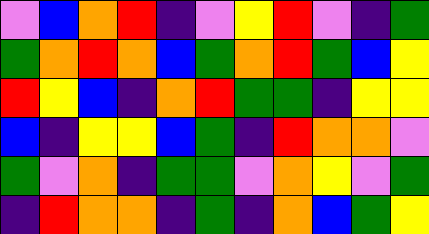[["violet", "blue", "orange", "red", "indigo", "violet", "yellow", "red", "violet", "indigo", "green"], ["green", "orange", "red", "orange", "blue", "green", "orange", "red", "green", "blue", "yellow"], ["red", "yellow", "blue", "indigo", "orange", "red", "green", "green", "indigo", "yellow", "yellow"], ["blue", "indigo", "yellow", "yellow", "blue", "green", "indigo", "red", "orange", "orange", "violet"], ["green", "violet", "orange", "indigo", "green", "green", "violet", "orange", "yellow", "violet", "green"], ["indigo", "red", "orange", "orange", "indigo", "green", "indigo", "orange", "blue", "green", "yellow"]]